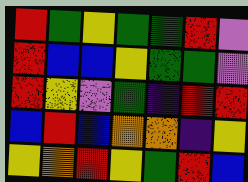[["red", "green", "yellow", "green", "green", "red", "violet"], ["red", "blue", "blue", "yellow", "green", "green", "violet"], ["red", "yellow", "violet", "green", "indigo", "red", "red"], ["blue", "red", "blue", "orange", "orange", "indigo", "yellow"], ["yellow", "orange", "red", "yellow", "green", "red", "blue"]]